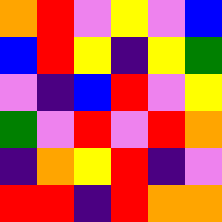[["orange", "red", "violet", "yellow", "violet", "blue"], ["blue", "red", "yellow", "indigo", "yellow", "green"], ["violet", "indigo", "blue", "red", "violet", "yellow"], ["green", "violet", "red", "violet", "red", "orange"], ["indigo", "orange", "yellow", "red", "indigo", "violet"], ["red", "red", "indigo", "red", "orange", "orange"]]